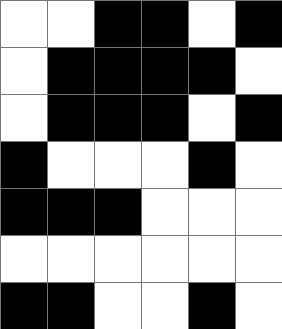[["white", "white", "black", "black", "white", "black"], ["white", "black", "black", "black", "black", "white"], ["white", "black", "black", "black", "white", "black"], ["black", "white", "white", "white", "black", "white"], ["black", "black", "black", "white", "white", "white"], ["white", "white", "white", "white", "white", "white"], ["black", "black", "white", "white", "black", "white"]]